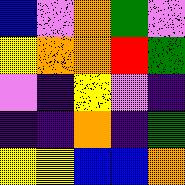[["blue", "violet", "orange", "green", "violet"], ["yellow", "orange", "orange", "red", "green"], ["violet", "indigo", "yellow", "violet", "indigo"], ["indigo", "indigo", "orange", "indigo", "green"], ["yellow", "yellow", "blue", "blue", "orange"]]